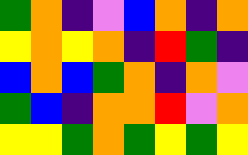[["green", "orange", "indigo", "violet", "blue", "orange", "indigo", "orange"], ["yellow", "orange", "yellow", "orange", "indigo", "red", "green", "indigo"], ["blue", "orange", "blue", "green", "orange", "indigo", "orange", "violet"], ["green", "blue", "indigo", "orange", "orange", "red", "violet", "orange"], ["yellow", "yellow", "green", "orange", "green", "yellow", "green", "yellow"]]